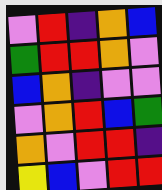[["violet", "red", "indigo", "orange", "blue"], ["green", "red", "red", "orange", "violet"], ["blue", "orange", "indigo", "violet", "violet"], ["violet", "orange", "red", "blue", "green"], ["orange", "violet", "red", "red", "indigo"], ["yellow", "blue", "violet", "red", "red"]]